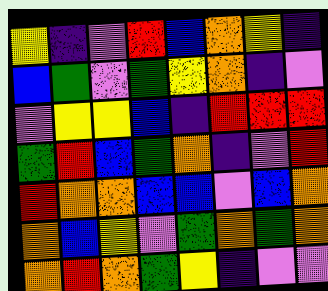[["yellow", "indigo", "violet", "red", "blue", "orange", "yellow", "indigo"], ["blue", "green", "violet", "green", "yellow", "orange", "indigo", "violet"], ["violet", "yellow", "yellow", "blue", "indigo", "red", "red", "red"], ["green", "red", "blue", "green", "orange", "indigo", "violet", "red"], ["red", "orange", "orange", "blue", "blue", "violet", "blue", "orange"], ["orange", "blue", "yellow", "violet", "green", "orange", "green", "orange"], ["orange", "red", "orange", "green", "yellow", "indigo", "violet", "violet"]]